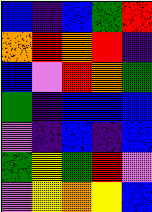[["blue", "indigo", "blue", "green", "red"], ["orange", "red", "orange", "red", "indigo"], ["blue", "violet", "red", "orange", "green"], ["green", "indigo", "blue", "blue", "blue"], ["violet", "indigo", "blue", "indigo", "blue"], ["green", "yellow", "green", "red", "violet"], ["violet", "yellow", "orange", "yellow", "blue"]]